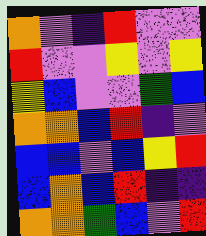[["orange", "violet", "indigo", "red", "violet", "violet"], ["red", "violet", "violet", "yellow", "violet", "yellow"], ["yellow", "blue", "violet", "violet", "green", "blue"], ["orange", "orange", "blue", "red", "indigo", "violet"], ["blue", "blue", "violet", "blue", "yellow", "red"], ["blue", "orange", "blue", "red", "indigo", "indigo"], ["orange", "orange", "green", "blue", "violet", "red"]]